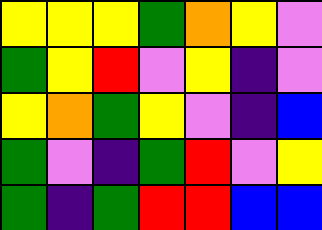[["yellow", "yellow", "yellow", "green", "orange", "yellow", "violet"], ["green", "yellow", "red", "violet", "yellow", "indigo", "violet"], ["yellow", "orange", "green", "yellow", "violet", "indigo", "blue"], ["green", "violet", "indigo", "green", "red", "violet", "yellow"], ["green", "indigo", "green", "red", "red", "blue", "blue"]]